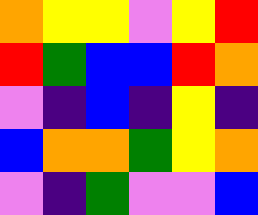[["orange", "yellow", "yellow", "violet", "yellow", "red"], ["red", "green", "blue", "blue", "red", "orange"], ["violet", "indigo", "blue", "indigo", "yellow", "indigo"], ["blue", "orange", "orange", "green", "yellow", "orange"], ["violet", "indigo", "green", "violet", "violet", "blue"]]